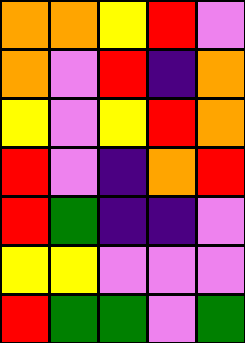[["orange", "orange", "yellow", "red", "violet"], ["orange", "violet", "red", "indigo", "orange"], ["yellow", "violet", "yellow", "red", "orange"], ["red", "violet", "indigo", "orange", "red"], ["red", "green", "indigo", "indigo", "violet"], ["yellow", "yellow", "violet", "violet", "violet"], ["red", "green", "green", "violet", "green"]]